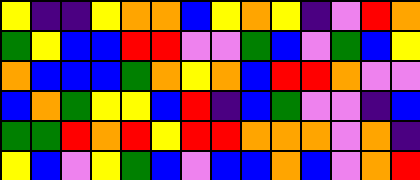[["yellow", "indigo", "indigo", "yellow", "orange", "orange", "blue", "yellow", "orange", "yellow", "indigo", "violet", "red", "orange"], ["green", "yellow", "blue", "blue", "red", "red", "violet", "violet", "green", "blue", "violet", "green", "blue", "yellow"], ["orange", "blue", "blue", "blue", "green", "orange", "yellow", "orange", "blue", "red", "red", "orange", "violet", "violet"], ["blue", "orange", "green", "yellow", "yellow", "blue", "red", "indigo", "blue", "green", "violet", "violet", "indigo", "blue"], ["green", "green", "red", "orange", "red", "yellow", "red", "red", "orange", "orange", "orange", "violet", "orange", "indigo"], ["yellow", "blue", "violet", "yellow", "green", "blue", "violet", "blue", "blue", "orange", "blue", "violet", "orange", "red"]]